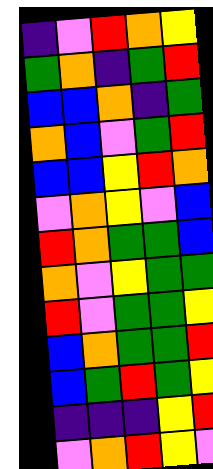[["indigo", "violet", "red", "orange", "yellow"], ["green", "orange", "indigo", "green", "red"], ["blue", "blue", "orange", "indigo", "green"], ["orange", "blue", "violet", "green", "red"], ["blue", "blue", "yellow", "red", "orange"], ["violet", "orange", "yellow", "violet", "blue"], ["red", "orange", "green", "green", "blue"], ["orange", "violet", "yellow", "green", "green"], ["red", "violet", "green", "green", "yellow"], ["blue", "orange", "green", "green", "red"], ["blue", "green", "red", "green", "yellow"], ["indigo", "indigo", "indigo", "yellow", "red"], ["violet", "orange", "red", "yellow", "violet"]]